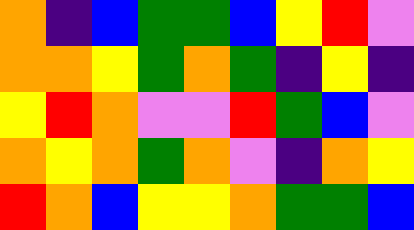[["orange", "indigo", "blue", "green", "green", "blue", "yellow", "red", "violet"], ["orange", "orange", "yellow", "green", "orange", "green", "indigo", "yellow", "indigo"], ["yellow", "red", "orange", "violet", "violet", "red", "green", "blue", "violet"], ["orange", "yellow", "orange", "green", "orange", "violet", "indigo", "orange", "yellow"], ["red", "orange", "blue", "yellow", "yellow", "orange", "green", "green", "blue"]]